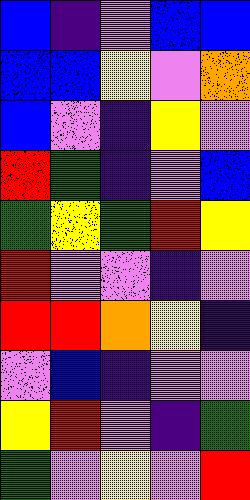[["blue", "indigo", "violet", "blue", "blue"], ["blue", "blue", "yellow", "violet", "orange"], ["blue", "violet", "indigo", "yellow", "violet"], ["red", "green", "indigo", "violet", "blue"], ["green", "yellow", "green", "red", "yellow"], ["red", "violet", "violet", "indigo", "violet"], ["red", "red", "orange", "yellow", "indigo"], ["violet", "blue", "indigo", "violet", "violet"], ["yellow", "red", "violet", "indigo", "green"], ["green", "violet", "yellow", "violet", "red"]]